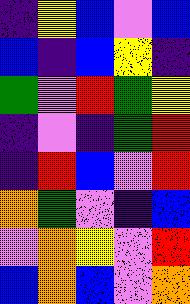[["indigo", "yellow", "blue", "violet", "blue"], ["blue", "indigo", "blue", "yellow", "indigo"], ["green", "violet", "red", "green", "yellow"], ["indigo", "violet", "indigo", "green", "red"], ["indigo", "red", "blue", "violet", "red"], ["orange", "green", "violet", "indigo", "blue"], ["violet", "orange", "yellow", "violet", "red"], ["blue", "orange", "blue", "violet", "orange"]]